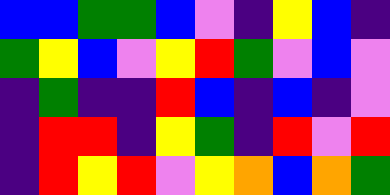[["blue", "blue", "green", "green", "blue", "violet", "indigo", "yellow", "blue", "indigo"], ["green", "yellow", "blue", "violet", "yellow", "red", "green", "violet", "blue", "violet"], ["indigo", "green", "indigo", "indigo", "red", "blue", "indigo", "blue", "indigo", "violet"], ["indigo", "red", "red", "indigo", "yellow", "green", "indigo", "red", "violet", "red"], ["indigo", "red", "yellow", "red", "violet", "yellow", "orange", "blue", "orange", "green"]]